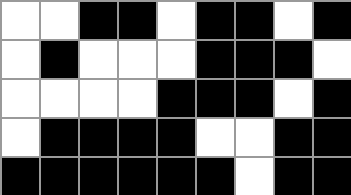[["white", "white", "black", "black", "white", "black", "black", "white", "black"], ["white", "black", "white", "white", "white", "black", "black", "black", "white"], ["white", "white", "white", "white", "black", "black", "black", "white", "black"], ["white", "black", "black", "black", "black", "white", "white", "black", "black"], ["black", "black", "black", "black", "black", "black", "white", "black", "black"]]